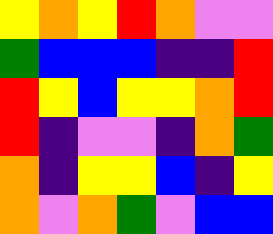[["yellow", "orange", "yellow", "red", "orange", "violet", "violet"], ["green", "blue", "blue", "blue", "indigo", "indigo", "red"], ["red", "yellow", "blue", "yellow", "yellow", "orange", "red"], ["red", "indigo", "violet", "violet", "indigo", "orange", "green"], ["orange", "indigo", "yellow", "yellow", "blue", "indigo", "yellow"], ["orange", "violet", "orange", "green", "violet", "blue", "blue"]]